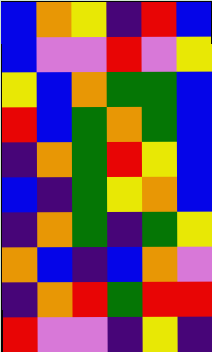[["blue", "orange", "yellow", "indigo", "red", "blue"], ["blue", "violet", "violet", "red", "violet", "yellow"], ["yellow", "blue", "orange", "green", "green", "blue"], ["red", "blue", "green", "orange", "green", "blue"], ["indigo", "orange", "green", "red", "yellow", "blue"], ["blue", "indigo", "green", "yellow", "orange", "blue"], ["indigo", "orange", "green", "indigo", "green", "yellow"], ["orange", "blue", "indigo", "blue", "orange", "violet"], ["indigo", "orange", "red", "green", "red", "red"], ["red", "violet", "violet", "indigo", "yellow", "indigo"]]